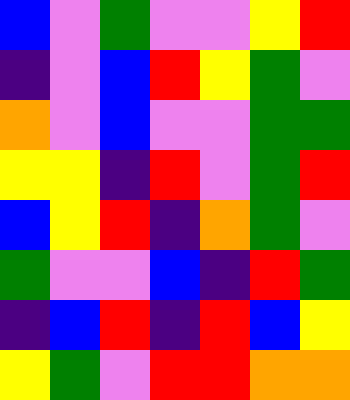[["blue", "violet", "green", "violet", "violet", "yellow", "red"], ["indigo", "violet", "blue", "red", "yellow", "green", "violet"], ["orange", "violet", "blue", "violet", "violet", "green", "green"], ["yellow", "yellow", "indigo", "red", "violet", "green", "red"], ["blue", "yellow", "red", "indigo", "orange", "green", "violet"], ["green", "violet", "violet", "blue", "indigo", "red", "green"], ["indigo", "blue", "red", "indigo", "red", "blue", "yellow"], ["yellow", "green", "violet", "red", "red", "orange", "orange"]]